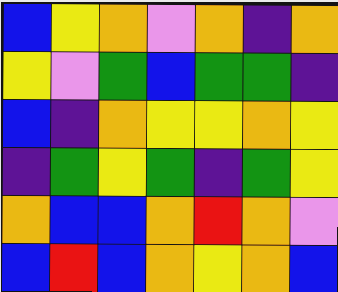[["blue", "yellow", "orange", "violet", "orange", "indigo", "orange"], ["yellow", "violet", "green", "blue", "green", "green", "indigo"], ["blue", "indigo", "orange", "yellow", "yellow", "orange", "yellow"], ["indigo", "green", "yellow", "green", "indigo", "green", "yellow"], ["orange", "blue", "blue", "orange", "red", "orange", "violet"], ["blue", "red", "blue", "orange", "yellow", "orange", "blue"]]